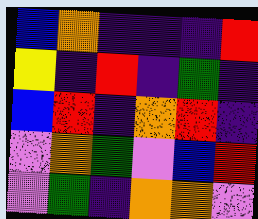[["blue", "orange", "indigo", "indigo", "indigo", "red"], ["yellow", "indigo", "red", "indigo", "green", "indigo"], ["blue", "red", "indigo", "orange", "red", "indigo"], ["violet", "orange", "green", "violet", "blue", "red"], ["violet", "green", "indigo", "orange", "orange", "violet"]]